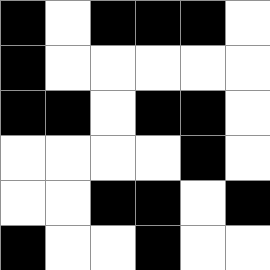[["black", "white", "black", "black", "black", "white"], ["black", "white", "white", "white", "white", "white"], ["black", "black", "white", "black", "black", "white"], ["white", "white", "white", "white", "black", "white"], ["white", "white", "black", "black", "white", "black"], ["black", "white", "white", "black", "white", "white"]]